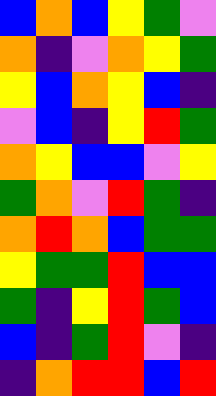[["blue", "orange", "blue", "yellow", "green", "violet"], ["orange", "indigo", "violet", "orange", "yellow", "green"], ["yellow", "blue", "orange", "yellow", "blue", "indigo"], ["violet", "blue", "indigo", "yellow", "red", "green"], ["orange", "yellow", "blue", "blue", "violet", "yellow"], ["green", "orange", "violet", "red", "green", "indigo"], ["orange", "red", "orange", "blue", "green", "green"], ["yellow", "green", "green", "red", "blue", "blue"], ["green", "indigo", "yellow", "red", "green", "blue"], ["blue", "indigo", "green", "red", "violet", "indigo"], ["indigo", "orange", "red", "red", "blue", "red"]]